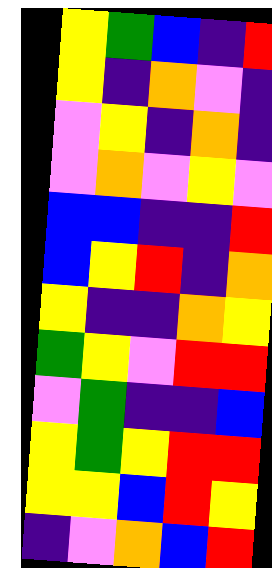[["yellow", "green", "blue", "indigo", "red"], ["yellow", "indigo", "orange", "violet", "indigo"], ["violet", "yellow", "indigo", "orange", "indigo"], ["violet", "orange", "violet", "yellow", "violet"], ["blue", "blue", "indigo", "indigo", "red"], ["blue", "yellow", "red", "indigo", "orange"], ["yellow", "indigo", "indigo", "orange", "yellow"], ["green", "yellow", "violet", "red", "red"], ["violet", "green", "indigo", "indigo", "blue"], ["yellow", "green", "yellow", "red", "red"], ["yellow", "yellow", "blue", "red", "yellow"], ["indigo", "violet", "orange", "blue", "red"]]